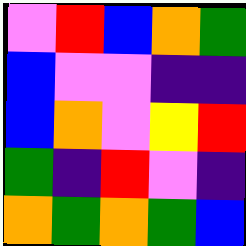[["violet", "red", "blue", "orange", "green"], ["blue", "violet", "violet", "indigo", "indigo"], ["blue", "orange", "violet", "yellow", "red"], ["green", "indigo", "red", "violet", "indigo"], ["orange", "green", "orange", "green", "blue"]]